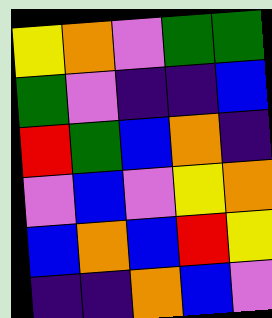[["yellow", "orange", "violet", "green", "green"], ["green", "violet", "indigo", "indigo", "blue"], ["red", "green", "blue", "orange", "indigo"], ["violet", "blue", "violet", "yellow", "orange"], ["blue", "orange", "blue", "red", "yellow"], ["indigo", "indigo", "orange", "blue", "violet"]]